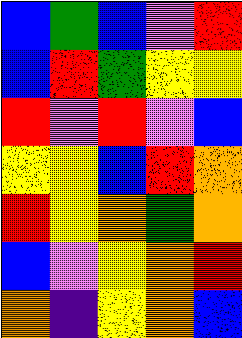[["blue", "green", "blue", "violet", "red"], ["blue", "red", "green", "yellow", "yellow"], ["red", "violet", "red", "violet", "blue"], ["yellow", "yellow", "blue", "red", "orange"], ["red", "yellow", "orange", "green", "orange"], ["blue", "violet", "yellow", "orange", "red"], ["orange", "indigo", "yellow", "orange", "blue"]]